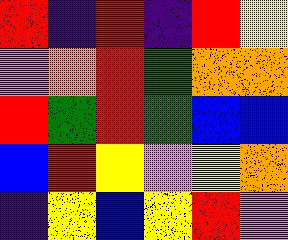[["red", "indigo", "red", "indigo", "red", "yellow"], ["violet", "orange", "red", "green", "orange", "orange"], ["red", "green", "red", "green", "blue", "blue"], ["blue", "red", "yellow", "violet", "yellow", "orange"], ["indigo", "yellow", "blue", "yellow", "red", "violet"]]